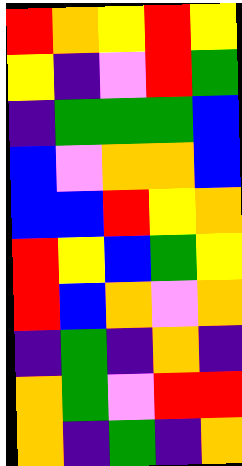[["red", "orange", "yellow", "red", "yellow"], ["yellow", "indigo", "violet", "red", "green"], ["indigo", "green", "green", "green", "blue"], ["blue", "violet", "orange", "orange", "blue"], ["blue", "blue", "red", "yellow", "orange"], ["red", "yellow", "blue", "green", "yellow"], ["red", "blue", "orange", "violet", "orange"], ["indigo", "green", "indigo", "orange", "indigo"], ["orange", "green", "violet", "red", "red"], ["orange", "indigo", "green", "indigo", "orange"]]